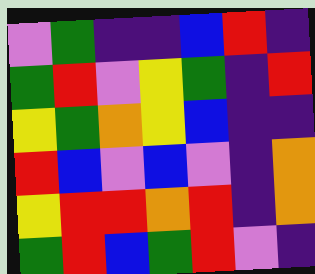[["violet", "green", "indigo", "indigo", "blue", "red", "indigo"], ["green", "red", "violet", "yellow", "green", "indigo", "red"], ["yellow", "green", "orange", "yellow", "blue", "indigo", "indigo"], ["red", "blue", "violet", "blue", "violet", "indigo", "orange"], ["yellow", "red", "red", "orange", "red", "indigo", "orange"], ["green", "red", "blue", "green", "red", "violet", "indigo"]]